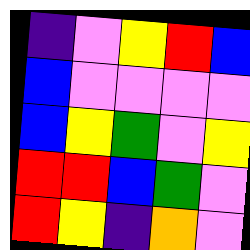[["indigo", "violet", "yellow", "red", "blue"], ["blue", "violet", "violet", "violet", "violet"], ["blue", "yellow", "green", "violet", "yellow"], ["red", "red", "blue", "green", "violet"], ["red", "yellow", "indigo", "orange", "violet"]]